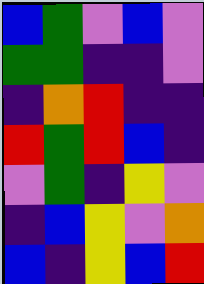[["blue", "green", "violet", "blue", "violet"], ["green", "green", "indigo", "indigo", "violet"], ["indigo", "orange", "red", "indigo", "indigo"], ["red", "green", "red", "blue", "indigo"], ["violet", "green", "indigo", "yellow", "violet"], ["indigo", "blue", "yellow", "violet", "orange"], ["blue", "indigo", "yellow", "blue", "red"]]